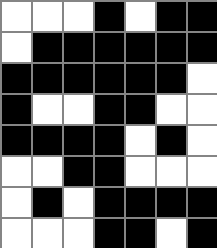[["white", "white", "white", "black", "white", "black", "black"], ["white", "black", "black", "black", "black", "black", "black"], ["black", "black", "black", "black", "black", "black", "white"], ["black", "white", "white", "black", "black", "white", "white"], ["black", "black", "black", "black", "white", "black", "white"], ["white", "white", "black", "black", "white", "white", "white"], ["white", "black", "white", "black", "black", "black", "black"], ["white", "white", "white", "black", "black", "white", "black"]]